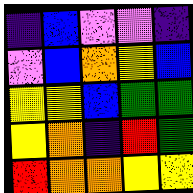[["indigo", "blue", "violet", "violet", "indigo"], ["violet", "blue", "orange", "yellow", "blue"], ["yellow", "yellow", "blue", "green", "green"], ["yellow", "orange", "indigo", "red", "green"], ["red", "orange", "orange", "yellow", "yellow"]]